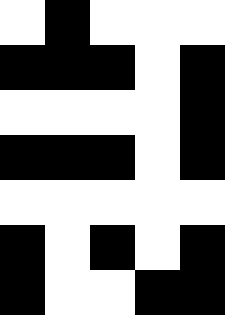[["white", "black", "white", "white", "white"], ["black", "black", "black", "white", "black"], ["white", "white", "white", "white", "black"], ["black", "black", "black", "white", "black"], ["white", "white", "white", "white", "white"], ["black", "white", "black", "white", "black"], ["black", "white", "white", "black", "black"]]